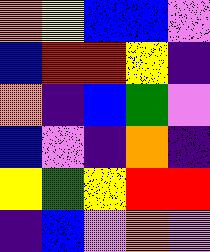[["orange", "yellow", "blue", "blue", "violet"], ["blue", "red", "red", "yellow", "indigo"], ["orange", "indigo", "blue", "green", "violet"], ["blue", "violet", "indigo", "orange", "indigo"], ["yellow", "green", "yellow", "red", "red"], ["indigo", "blue", "violet", "orange", "violet"]]